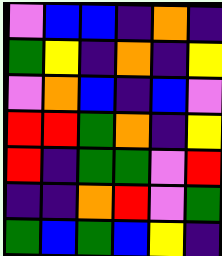[["violet", "blue", "blue", "indigo", "orange", "indigo"], ["green", "yellow", "indigo", "orange", "indigo", "yellow"], ["violet", "orange", "blue", "indigo", "blue", "violet"], ["red", "red", "green", "orange", "indigo", "yellow"], ["red", "indigo", "green", "green", "violet", "red"], ["indigo", "indigo", "orange", "red", "violet", "green"], ["green", "blue", "green", "blue", "yellow", "indigo"]]